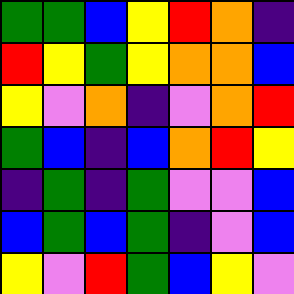[["green", "green", "blue", "yellow", "red", "orange", "indigo"], ["red", "yellow", "green", "yellow", "orange", "orange", "blue"], ["yellow", "violet", "orange", "indigo", "violet", "orange", "red"], ["green", "blue", "indigo", "blue", "orange", "red", "yellow"], ["indigo", "green", "indigo", "green", "violet", "violet", "blue"], ["blue", "green", "blue", "green", "indigo", "violet", "blue"], ["yellow", "violet", "red", "green", "blue", "yellow", "violet"]]